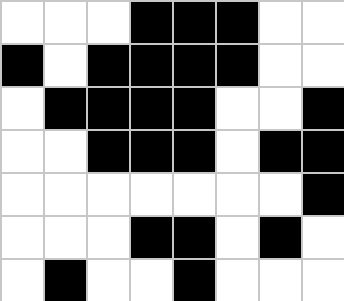[["white", "white", "white", "black", "black", "black", "white", "white"], ["black", "white", "black", "black", "black", "black", "white", "white"], ["white", "black", "black", "black", "black", "white", "white", "black"], ["white", "white", "black", "black", "black", "white", "black", "black"], ["white", "white", "white", "white", "white", "white", "white", "black"], ["white", "white", "white", "black", "black", "white", "black", "white"], ["white", "black", "white", "white", "black", "white", "white", "white"]]